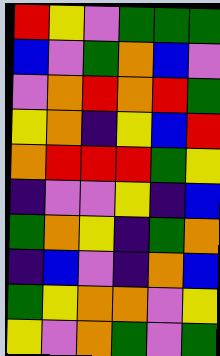[["red", "yellow", "violet", "green", "green", "green"], ["blue", "violet", "green", "orange", "blue", "violet"], ["violet", "orange", "red", "orange", "red", "green"], ["yellow", "orange", "indigo", "yellow", "blue", "red"], ["orange", "red", "red", "red", "green", "yellow"], ["indigo", "violet", "violet", "yellow", "indigo", "blue"], ["green", "orange", "yellow", "indigo", "green", "orange"], ["indigo", "blue", "violet", "indigo", "orange", "blue"], ["green", "yellow", "orange", "orange", "violet", "yellow"], ["yellow", "violet", "orange", "green", "violet", "green"]]